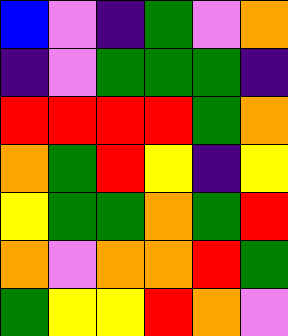[["blue", "violet", "indigo", "green", "violet", "orange"], ["indigo", "violet", "green", "green", "green", "indigo"], ["red", "red", "red", "red", "green", "orange"], ["orange", "green", "red", "yellow", "indigo", "yellow"], ["yellow", "green", "green", "orange", "green", "red"], ["orange", "violet", "orange", "orange", "red", "green"], ["green", "yellow", "yellow", "red", "orange", "violet"]]